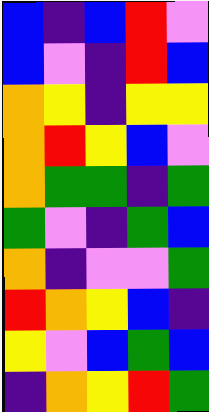[["blue", "indigo", "blue", "red", "violet"], ["blue", "violet", "indigo", "red", "blue"], ["orange", "yellow", "indigo", "yellow", "yellow"], ["orange", "red", "yellow", "blue", "violet"], ["orange", "green", "green", "indigo", "green"], ["green", "violet", "indigo", "green", "blue"], ["orange", "indigo", "violet", "violet", "green"], ["red", "orange", "yellow", "blue", "indigo"], ["yellow", "violet", "blue", "green", "blue"], ["indigo", "orange", "yellow", "red", "green"]]